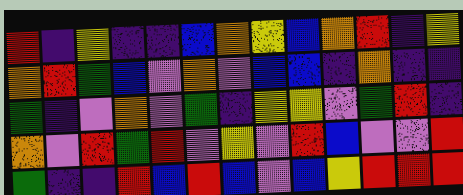[["red", "indigo", "yellow", "indigo", "indigo", "blue", "orange", "yellow", "blue", "orange", "red", "indigo", "yellow"], ["orange", "red", "green", "blue", "violet", "orange", "violet", "blue", "blue", "indigo", "orange", "indigo", "indigo"], ["green", "indigo", "violet", "orange", "violet", "green", "indigo", "yellow", "yellow", "violet", "green", "red", "indigo"], ["orange", "violet", "red", "green", "red", "violet", "yellow", "violet", "red", "blue", "violet", "violet", "red"], ["green", "indigo", "indigo", "red", "blue", "red", "blue", "violet", "blue", "yellow", "red", "red", "red"]]